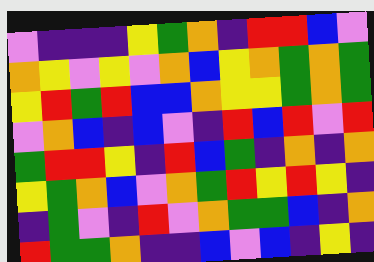[["violet", "indigo", "indigo", "indigo", "yellow", "green", "orange", "indigo", "red", "red", "blue", "violet"], ["orange", "yellow", "violet", "yellow", "violet", "orange", "blue", "yellow", "orange", "green", "orange", "green"], ["yellow", "red", "green", "red", "blue", "blue", "orange", "yellow", "yellow", "green", "orange", "green"], ["violet", "orange", "blue", "indigo", "blue", "violet", "indigo", "red", "blue", "red", "violet", "red"], ["green", "red", "red", "yellow", "indigo", "red", "blue", "green", "indigo", "orange", "indigo", "orange"], ["yellow", "green", "orange", "blue", "violet", "orange", "green", "red", "yellow", "red", "yellow", "indigo"], ["indigo", "green", "violet", "indigo", "red", "violet", "orange", "green", "green", "blue", "indigo", "orange"], ["red", "green", "green", "orange", "indigo", "indigo", "blue", "violet", "blue", "indigo", "yellow", "indigo"]]